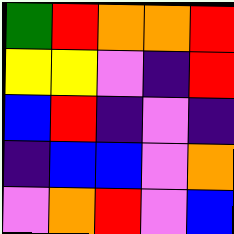[["green", "red", "orange", "orange", "red"], ["yellow", "yellow", "violet", "indigo", "red"], ["blue", "red", "indigo", "violet", "indigo"], ["indigo", "blue", "blue", "violet", "orange"], ["violet", "orange", "red", "violet", "blue"]]